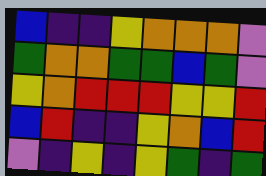[["blue", "indigo", "indigo", "yellow", "orange", "orange", "orange", "violet"], ["green", "orange", "orange", "green", "green", "blue", "green", "violet"], ["yellow", "orange", "red", "red", "red", "yellow", "yellow", "red"], ["blue", "red", "indigo", "indigo", "yellow", "orange", "blue", "red"], ["violet", "indigo", "yellow", "indigo", "yellow", "green", "indigo", "green"]]